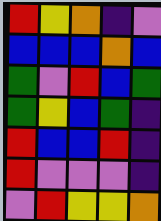[["red", "yellow", "orange", "indigo", "violet"], ["blue", "blue", "blue", "orange", "blue"], ["green", "violet", "red", "blue", "green"], ["green", "yellow", "blue", "green", "indigo"], ["red", "blue", "blue", "red", "indigo"], ["red", "violet", "violet", "violet", "indigo"], ["violet", "red", "yellow", "yellow", "orange"]]